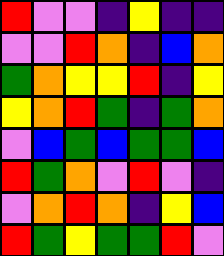[["red", "violet", "violet", "indigo", "yellow", "indigo", "indigo"], ["violet", "violet", "red", "orange", "indigo", "blue", "orange"], ["green", "orange", "yellow", "yellow", "red", "indigo", "yellow"], ["yellow", "orange", "red", "green", "indigo", "green", "orange"], ["violet", "blue", "green", "blue", "green", "green", "blue"], ["red", "green", "orange", "violet", "red", "violet", "indigo"], ["violet", "orange", "red", "orange", "indigo", "yellow", "blue"], ["red", "green", "yellow", "green", "green", "red", "violet"]]